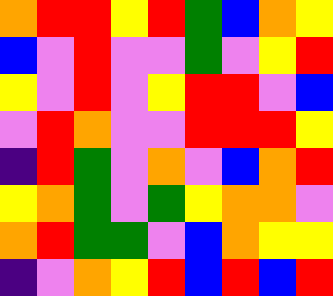[["orange", "red", "red", "yellow", "red", "green", "blue", "orange", "yellow"], ["blue", "violet", "red", "violet", "violet", "green", "violet", "yellow", "red"], ["yellow", "violet", "red", "violet", "yellow", "red", "red", "violet", "blue"], ["violet", "red", "orange", "violet", "violet", "red", "red", "red", "yellow"], ["indigo", "red", "green", "violet", "orange", "violet", "blue", "orange", "red"], ["yellow", "orange", "green", "violet", "green", "yellow", "orange", "orange", "violet"], ["orange", "red", "green", "green", "violet", "blue", "orange", "yellow", "yellow"], ["indigo", "violet", "orange", "yellow", "red", "blue", "red", "blue", "red"]]